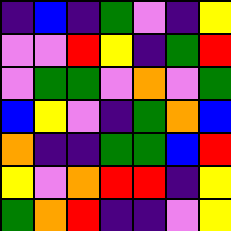[["indigo", "blue", "indigo", "green", "violet", "indigo", "yellow"], ["violet", "violet", "red", "yellow", "indigo", "green", "red"], ["violet", "green", "green", "violet", "orange", "violet", "green"], ["blue", "yellow", "violet", "indigo", "green", "orange", "blue"], ["orange", "indigo", "indigo", "green", "green", "blue", "red"], ["yellow", "violet", "orange", "red", "red", "indigo", "yellow"], ["green", "orange", "red", "indigo", "indigo", "violet", "yellow"]]